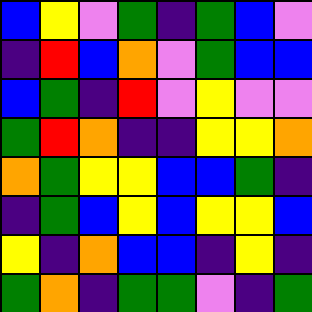[["blue", "yellow", "violet", "green", "indigo", "green", "blue", "violet"], ["indigo", "red", "blue", "orange", "violet", "green", "blue", "blue"], ["blue", "green", "indigo", "red", "violet", "yellow", "violet", "violet"], ["green", "red", "orange", "indigo", "indigo", "yellow", "yellow", "orange"], ["orange", "green", "yellow", "yellow", "blue", "blue", "green", "indigo"], ["indigo", "green", "blue", "yellow", "blue", "yellow", "yellow", "blue"], ["yellow", "indigo", "orange", "blue", "blue", "indigo", "yellow", "indigo"], ["green", "orange", "indigo", "green", "green", "violet", "indigo", "green"]]